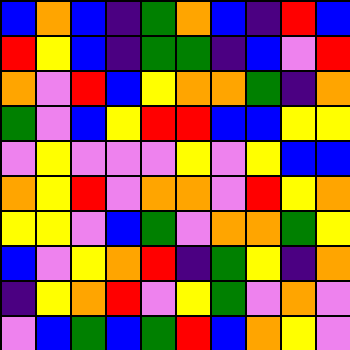[["blue", "orange", "blue", "indigo", "green", "orange", "blue", "indigo", "red", "blue"], ["red", "yellow", "blue", "indigo", "green", "green", "indigo", "blue", "violet", "red"], ["orange", "violet", "red", "blue", "yellow", "orange", "orange", "green", "indigo", "orange"], ["green", "violet", "blue", "yellow", "red", "red", "blue", "blue", "yellow", "yellow"], ["violet", "yellow", "violet", "violet", "violet", "yellow", "violet", "yellow", "blue", "blue"], ["orange", "yellow", "red", "violet", "orange", "orange", "violet", "red", "yellow", "orange"], ["yellow", "yellow", "violet", "blue", "green", "violet", "orange", "orange", "green", "yellow"], ["blue", "violet", "yellow", "orange", "red", "indigo", "green", "yellow", "indigo", "orange"], ["indigo", "yellow", "orange", "red", "violet", "yellow", "green", "violet", "orange", "violet"], ["violet", "blue", "green", "blue", "green", "red", "blue", "orange", "yellow", "violet"]]